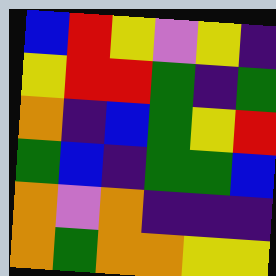[["blue", "red", "yellow", "violet", "yellow", "indigo"], ["yellow", "red", "red", "green", "indigo", "green"], ["orange", "indigo", "blue", "green", "yellow", "red"], ["green", "blue", "indigo", "green", "green", "blue"], ["orange", "violet", "orange", "indigo", "indigo", "indigo"], ["orange", "green", "orange", "orange", "yellow", "yellow"]]